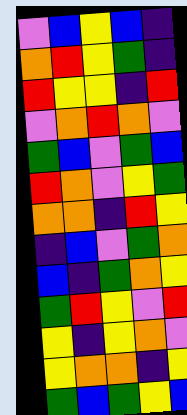[["violet", "blue", "yellow", "blue", "indigo"], ["orange", "red", "yellow", "green", "indigo"], ["red", "yellow", "yellow", "indigo", "red"], ["violet", "orange", "red", "orange", "violet"], ["green", "blue", "violet", "green", "blue"], ["red", "orange", "violet", "yellow", "green"], ["orange", "orange", "indigo", "red", "yellow"], ["indigo", "blue", "violet", "green", "orange"], ["blue", "indigo", "green", "orange", "yellow"], ["green", "red", "yellow", "violet", "red"], ["yellow", "indigo", "yellow", "orange", "violet"], ["yellow", "orange", "orange", "indigo", "yellow"], ["green", "blue", "green", "yellow", "blue"]]